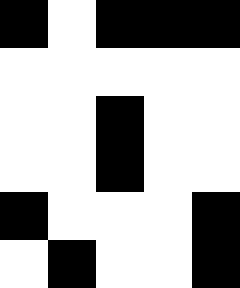[["black", "white", "black", "black", "black"], ["white", "white", "white", "white", "white"], ["white", "white", "black", "white", "white"], ["white", "white", "black", "white", "white"], ["black", "white", "white", "white", "black"], ["white", "black", "white", "white", "black"]]